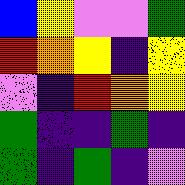[["blue", "yellow", "violet", "violet", "green"], ["red", "orange", "yellow", "indigo", "yellow"], ["violet", "indigo", "red", "orange", "yellow"], ["green", "indigo", "indigo", "green", "indigo"], ["green", "indigo", "green", "indigo", "violet"]]